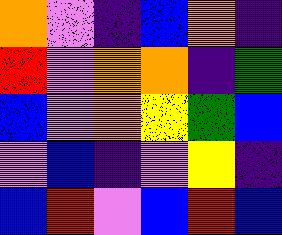[["orange", "violet", "indigo", "blue", "orange", "indigo"], ["red", "violet", "orange", "orange", "indigo", "green"], ["blue", "violet", "orange", "yellow", "green", "blue"], ["violet", "blue", "indigo", "violet", "yellow", "indigo"], ["blue", "red", "violet", "blue", "red", "blue"]]